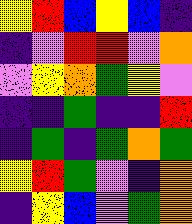[["yellow", "red", "blue", "yellow", "blue", "indigo"], ["indigo", "violet", "red", "red", "violet", "orange"], ["violet", "yellow", "orange", "green", "yellow", "violet"], ["indigo", "indigo", "green", "indigo", "indigo", "red"], ["indigo", "green", "indigo", "green", "orange", "green"], ["yellow", "red", "green", "violet", "indigo", "orange"], ["indigo", "yellow", "blue", "violet", "green", "orange"]]